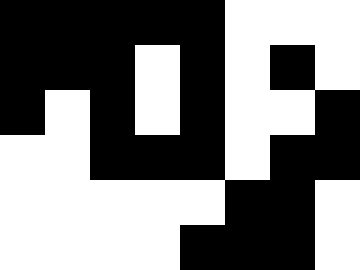[["black", "black", "black", "black", "black", "white", "white", "white"], ["black", "black", "black", "white", "black", "white", "black", "white"], ["black", "white", "black", "white", "black", "white", "white", "black"], ["white", "white", "black", "black", "black", "white", "black", "black"], ["white", "white", "white", "white", "white", "black", "black", "white"], ["white", "white", "white", "white", "black", "black", "black", "white"]]